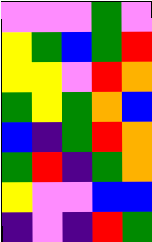[["violet", "violet", "violet", "green", "violet"], ["yellow", "green", "blue", "green", "red"], ["yellow", "yellow", "violet", "red", "orange"], ["green", "yellow", "green", "orange", "blue"], ["blue", "indigo", "green", "red", "orange"], ["green", "red", "indigo", "green", "orange"], ["yellow", "violet", "violet", "blue", "blue"], ["indigo", "violet", "indigo", "red", "green"]]